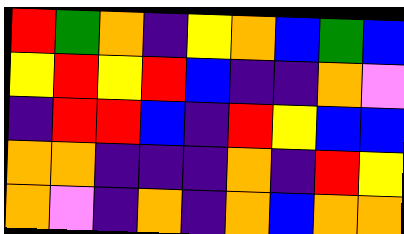[["red", "green", "orange", "indigo", "yellow", "orange", "blue", "green", "blue"], ["yellow", "red", "yellow", "red", "blue", "indigo", "indigo", "orange", "violet"], ["indigo", "red", "red", "blue", "indigo", "red", "yellow", "blue", "blue"], ["orange", "orange", "indigo", "indigo", "indigo", "orange", "indigo", "red", "yellow"], ["orange", "violet", "indigo", "orange", "indigo", "orange", "blue", "orange", "orange"]]